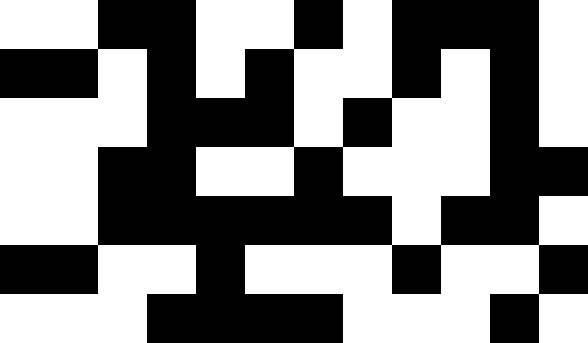[["white", "white", "black", "black", "white", "white", "black", "white", "black", "black", "black", "white"], ["black", "black", "white", "black", "white", "black", "white", "white", "black", "white", "black", "white"], ["white", "white", "white", "black", "black", "black", "white", "black", "white", "white", "black", "white"], ["white", "white", "black", "black", "white", "white", "black", "white", "white", "white", "black", "black"], ["white", "white", "black", "black", "black", "black", "black", "black", "white", "black", "black", "white"], ["black", "black", "white", "white", "black", "white", "white", "white", "black", "white", "white", "black"], ["white", "white", "white", "black", "black", "black", "black", "white", "white", "white", "black", "white"]]